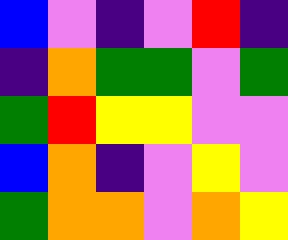[["blue", "violet", "indigo", "violet", "red", "indigo"], ["indigo", "orange", "green", "green", "violet", "green"], ["green", "red", "yellow", "yellow", "violet", "violet"], ["blue", "orange", "indigo", "violet", "yellow", "violet"], ["green", "orange", "orange", "violet", "orange", "yellow"]]